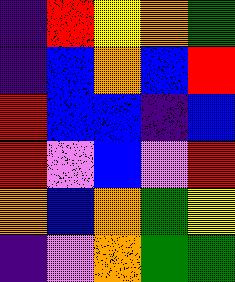[["indigo", "red", "yellow", "orange", "green"], ["indigo", "blue", "orange", "blue", "red"], ["red", "blue", "blue", "indigo", "blue"], ["red", "violet", "blue", "violet", "red"], ["orange", "blue", "orange", "green", "yellow"], ["indigo", "violet", "orange", "green", "green"]]